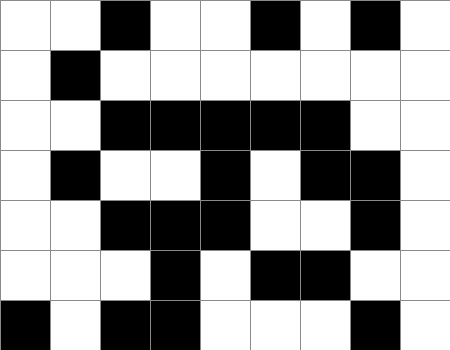[["white", "white", "black", "white", "white", "black", "white", "black", "white"], ["white", "black", "white", "white", "white", "white", "white", "white", "white"], ["white", "white", "black", "black", "black", "black", "black", "white", "white"], ["white", "black", "white", "white", "black", "white", "black", "black", "white"], ["white", "white", "black", "black", "black", "white", "white", "black", "white"], ["white", "white", "white", "black", "white", "black", "black", "white", "white"], ["black", "white", "black", "black", "white", "white", "white", "black", "white"]]